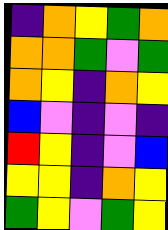[["indigo", "orange", "yellow", "green", "orange"], ["orange", "orange", "green", "violet", "green"], ["orange", "yellow", "indigo", "orange", "yellow"], ["blue", "violet", "indigo", "violet", "indigo"], ["red", "yellow", "indigo", "violet", "blue"], ["yellow", "yellow", "indigo", "orange", "yellow"], ["green", "yellow", "violet", "green", "yellow"]]